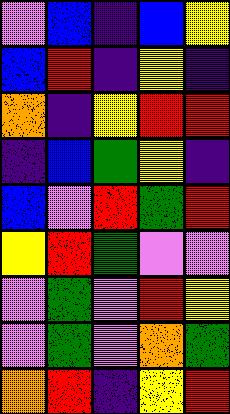[["violet", "blue", "indigo", "blue", "yellow"], ["blue", "red", "indigo", "yellow", "indigo"], ["orange", "indigo", "yellow", "red", "red"], ["indigo", "blue", "green", "yellow", "indigo"], ["blue", "violet", "red", "green", "red"], ["yellow", "red", "green", "violet", "violet"], ["violet", "green", "violet", "red", "yellow"], ["violet", "green", "violet", "orange", "green"], ["orange", "red", "indigo", "yellow", "red"]]